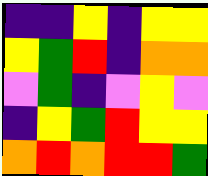[["indigo", "indigo", "yellow", "indigo", "yellow", "yellow"], ["yellow", "green", "red", "indigo", "orange", "orange"], ["violet", "green", "indigo", "violet", "yellow", "violet"], ["indigo", "yellow", "green", "red", "yellow", "yellow"], ["orange", "red", "orange", "red", "red", "green"]]